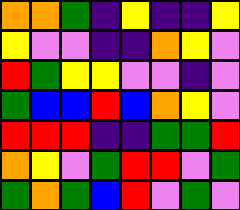[["orange", "orange", "green", "indigo", "yellow", "indigo", "indigo", "yellow"], ["yellow", "violet", "violet", "indigo", "indigo", "orange", "yellow", "violet"], ["red", "green", "yellow", "yellow", "violet", "violet", "indigo", "violet"], ["green", "blue", "blue", "red", "blue", "orange", "yellow", "violet"], ["red", "red", "red", "indigo", "indigo", "green", "green", "red"], ["orange", "yellow", "violet", "green", "red", "red", "violet", "green"], ["green", "orange", "green", "blue", "red", "violet", "green", "violet"]]